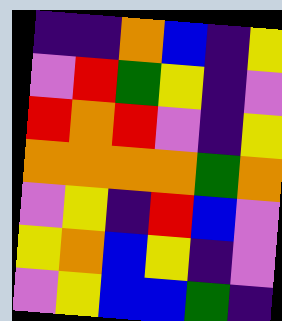[["indigo", "indigo", "orange", "blue", "indigo", "yellow"], ["violet", "red", "green", "yellow", "indigo", "violet"], ["red", "orange", "red", "violet", "indigo", "yellow"], ["orange", "orange", "orange", "orange", "green", "orange"], ["violet", "yellow", "indigo", "red", "blue", "violet"], ["yellow", "orange", "blue", "yellow", "indigo", "violet"], ["violet", "yellow", "blue", "blue", "green", "indigo"]]